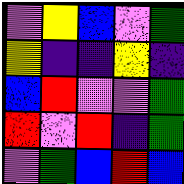[["violet", "yellow", "blue", "violet", "green"], ["yellow", "indigo", "indigo", "yellow", "indigo"], ["blue", "red", "violet", "violet", "green"], ["red", "violet", "red", "indigo", "green"], ["violet", "green", "blue", "red", "blue"]]